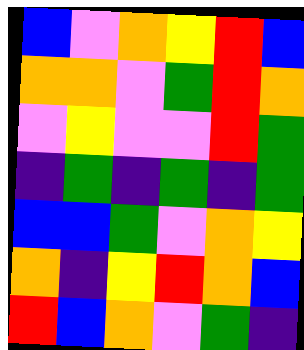[["blue", "violet", "orange", "yellow", "red", "blue"], ["orange", "orange", "violet", "green", "red", "orange"], ["violet", "yellow", "violet", "violet", "red", "green"], ["indigo", "green", "indigo", "green", "indigo", "green"], ["blue", "blue", "green", "violet", "orange", "yellow"], ["orange", "indigo", "yellow", "red", "orange", "blue"], ["red", "blue", "orange", "violet", "green", "indigo"]]